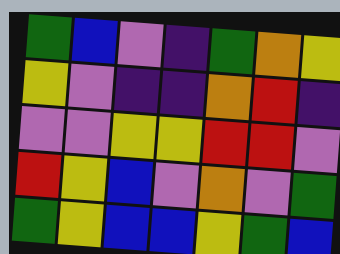[["green", "blue", "violet", "indigo", "green", "orange", "yellow"], ["yellow", "violet", "indigo", "indigo", "orange", "red", "indigo"], ["violet", "violet", "yellow", "yellow", "red", "red", "violet"], ["red", "yellow", "blue", "violet", "orange", "violet", "green"], ["green", "yellow", "blue", "blue", "yellow", "green", "blue"]]